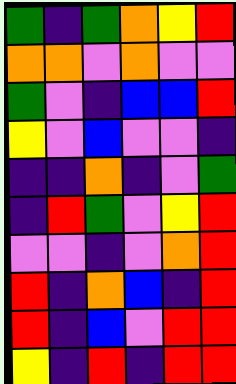[["green", "indigo", "green", "orange", "yellow", "red"], ["orange", "orange", "violet", "orange", "violet", "violet"], ["green", "violet", "indigo", "blue", "blue", "red"], ["yellow", "violet", "blue", "violet", "violet", "indigo"], ["indigo", "indigo", "orange", "indigo", "violet", "green"], ["indigo", "red", "green", "violet", "yellow", "red"], ["violet", "violet", "indigo", "violet", "orange", "red"], ["red", "indigo", "orange", "blue", "indigo", "red"], ["red", "indigo", "blue", "violet", "red", "red"], ["yellow", "indigo", "red", "indigo", "red", "red"]]